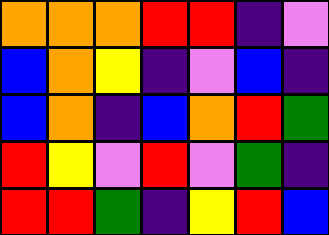[["orange", "orange", "orange", "red", "red", "indigo", "violet"], ["blue", "orange", "yellow", "indigo", "violet", "blue", "indigo"], ["blue", "orange", "indigo", "blue", "orange", "red", "green"], ["red", "yellow", "violet", "red", "violet", "green", "indigo"], ["red", "red", "green", "indigo", "yellow", "red", "blue"]]